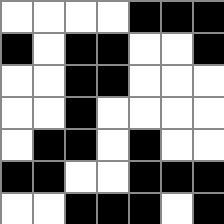[["white", "white", "white", "white", "black", "black", "black"], ["black", "white", "black", "black", "white", "white", "black"], ["white", "white", "black", "black", "white", "white", "white"], ["white", "white", "black", "white", "white", "white", "white"], ["white", "black", "black", "white", "black", "white", "white"], ["black", "black", "white", "white", "black", "black", "black"], ["white", "white", "black", "black", "black", "white", "black"]]